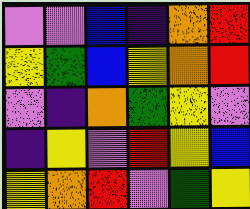[["violet", "violet", "blue", "indigo", "orange", "red"], ["yellow", "green", "blue", "yellow", "orange", "red"], ["violet", "indigo", "orange", "green", "yellow", "violet"], ["indigo", "yellow", "violet", "red", "yellow", "blue"], ["yellow", "orange", "red", "violet", "green", "yellow"]]